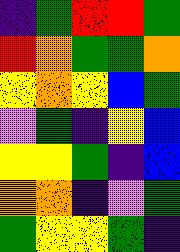[["indigo", "green", "red", "red", "green"], ["red", "orange", "green", "green", "orange"], ["yellow", "orange", "yellow", "blue", "green"], ["violet", "green", "indigo", "yellow", "blue"], ["yellow", "yellow", "green", "indigo", "blue"], ["orange", "orange", "indigo", "violet", "green"], ["green", "yellow", "yellow", "green", "indigo"]]